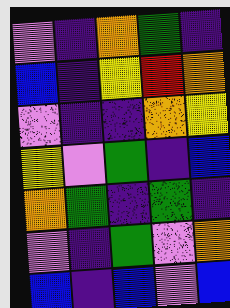[["violet", "indigo", "orange", "green", "indigo"], ["blue", "indigo", "yellow", "red", "orange"], ["violet", "indigo", "indigo", "orange", "yellow"], ["yellow", "violet", "green", "indigo", "blue"], ["orange", "green", "indigo", "green", "indigo"], ["violet", "indigo", "green", "violet", "orange"], ["blue", "indigo", "blue", "violet", "blue"]]